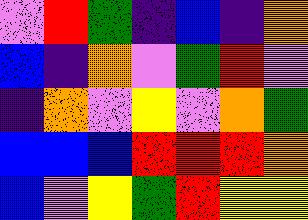[["violet", "red", "green", "indigo", "blue", "indigo", "orange"], ["blue", "indigo", "orange", "violet", "green", "red", "violet"], ["indigo", "orange", "violet", "yellow", "violet", "orange", "green"], ["blue", "blue", "blue", "red", "red", "red", "orange"], ["blue", "violet", "yellow", "green", "red", "yellow", "yellow"]]